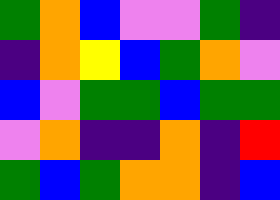[["green", "orange", "blue", "violet", "violet", "green", "indigo"], ["indigo", "orange", "yellow", "blue", "green", "orange", "violet"], ["blue", "violet", "green", "green", "blue", "green", "green"], ["violet", "orange", "indigo", "indigo", "orange", "indigo", "red"], ["green", "blue", "green", "orange", "orange", "indigo", "blue"]]